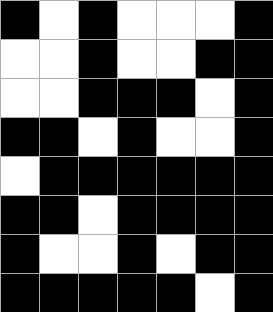[["black", "white", "black", "white", "white", "white", "black"], ["white", "white", "black", "white", "white", "black", "black"], ["white", "white", "black", "black", "black", "white", "black"], ["black", "black", "white", "black", "white", "white", "black"], ["white", "black", "black", "black", "black", "black", "black"], ["black", "black", "white", "black", "black", "black", "black"], ["black", "white", "white", "black", "white", "black", "black"], ["black", "black", "black", "black", "black", "white", "black"]]